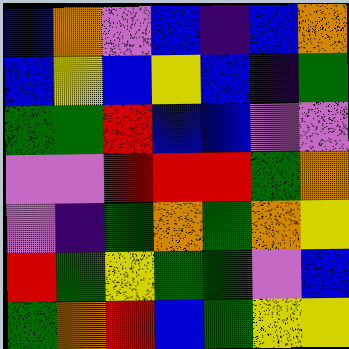[["blue", "orange", "violet", "blue", "indigo", "blue", "orange"], ["blue", "yellow", "blue", "yellow", "blue", "indigo", "green"], ["green", "green", "red", "blue", "blue", "violet", "violet"], ["violet", "violet", "red", "red", "red", "green", "orange"], ["violet", "indigo", "green", "orange", "green", "orange", "yellow"], ["red", "green", "yellow", "green", "green", "violet", "blue"], ["green", "orange", "red", "blue", "green", "yellow", "yellow"]]